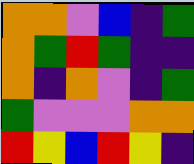[["orange", "orange", "violet", "blue", "indigo", "green"], ["orange", "green", "red", "green", "indigo", "indigo"], ["orange", "indigo", "orange", "violet", "indigo", "green"], ["green", "violet", "violet", "violet", "orange", "orange"], ["red", "yellow", "blue", "red", "yellow", "indigo"]]